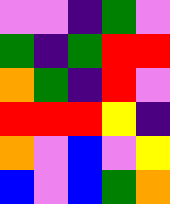[["violet", "violet", "indigo", "green", "violet"], ["green", "indigo", "green", "red", "red"], ["orange", "green", "indigo", "red", "violet"], ["red", "red", "red", "yellow", "indigo"], ["orange", "violet", "blue", "violet", "yellow"], ["blue", "violet", "blue", "green", "orange"]]